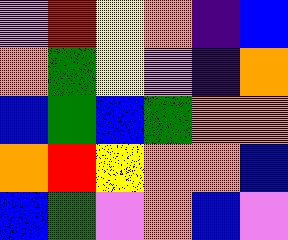[["violet", "red", "yellow", "orange", "indigo", "blue"], ["orange", "green", "yellow", "violet", "indigo", "orange"], ["blue", "green", "blue", "green", "orange", "orange"], ["orange", "red", "yellow", "orange", "orange", "blue"], ["blue", "green", "violet", "orange", "blue", "violet"]]